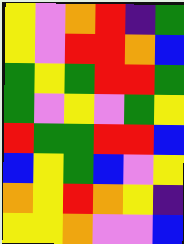[["yellow", "violet", "orange", "red", "indigo", "green"], ["yellow", "violet", "red", "red", "orange", "blue"], ["green", "yellow", "green", "red", "red", "green"], ["green", "violet", "yellow", "violet", "green", "yellow"], ["red", "green", "green", "red", "red", "blue"], ["blue", "yellow", "green", "blue", "violet", "yellow"], ["orange", "yellow", "red", "orange", "yellow", "indigo"], ["yellow", "yellow", "orange", "violet", "violet", "blue"]]